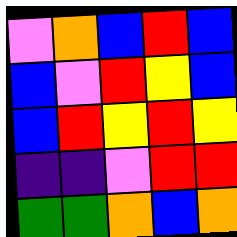[["violet", "orange", "blue", "red", "blue"], ["blue", "violet", "red", "yellow", "blue"], ["blue", "red", "yellow", "red", "yellow"], ["indigo", "indigo", "violet", "red", "red"], ["green", "green", "orange", "blue", "orange"]]